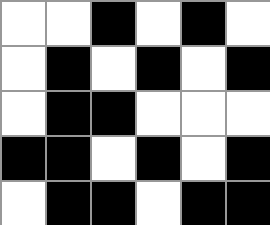[["white", "white", "black", "white", "black", "white"], ["white", "black", "white", "black", "white", "black"], ["white", "black", "black", "white", "white", "white"], ["black", "black", "white", "black", "white", "black"], ["white", "black", "black", "white", "black", "black"]]